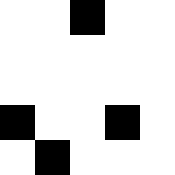[["white", "white", "black", "white", "white"], ["white", "white", "white", "white", "white"], ["white", "white", "white", "white", "white"], ["black", "white", "white", "black", "white"], ["white", "black", "white", "white", "white"]]